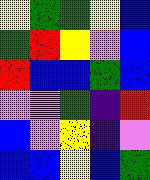[["yellow", "green", "green", "yellow", "blue"], ["green", "red", "yellow", "violet", "blue"], ["red", "blue", "blue", "green", "blue"], ["violet", "violet", "green", "indigo", "red"], ["blue", "violet", "yellow", "indigo", "violet"], ["blue", "blue", "yellow", "blue", "green"]]